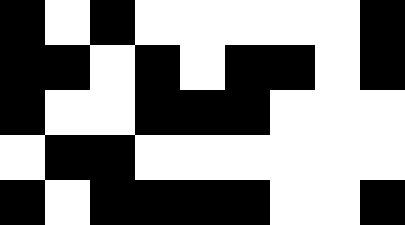[["black", "white", "black", "white", "white", "white", "white", "white", "black"], ["black", "black", "white", "black", "white", "black", "black", "white", "black"], ["black", "white", "white", "black", "black", "black", "white", "white", "white"], ["white", "black", "black", "white", "white", "white", "white", "white", "white"], ["black", "white", "black", "black", "black", "black", "white", "white", "black"]]